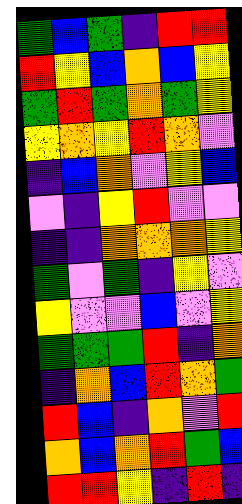[["green", "blue", "green", "indigo", "red", "red"], ["red", "yellow", "blue", "orange", "blue", "yellow"], ["green", "red", "green", "orange", "green", "yellow"], ["yellow", "orange", "yellow", "red", "orange", "violet"], ["indigo", "blue", "orange", "violet", "yellow", "blue"], ["violet", "indigo", "yellow", "red", "violet", "violet"], ["indigo", "indigo", "orange", "orange", "orange", "yellow"], ["green", "violet", "green", "indigo", "yellow", "violet"], ["yellow", "violet", "violet", "blue", "violet", "yellow"], ["green", "green", "green", "red", "indigo", "orange"], ["indigo", "orange", "blue", "red", "orange", "green"], ["red", "blue", "indigo", "orange", "violet", "red"], ["orange", "blue", "orange", "red", "green", "blue"], ["red", "red", "yellow", "indigo", "red", "indigo"]]